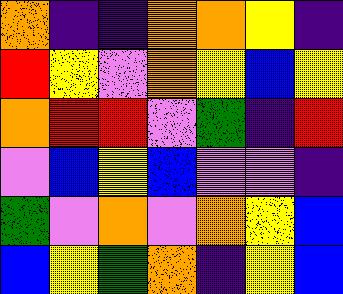[["orange", "indigo", "indigo", "orange", "orange", "yellow", "indigo"], ["red", "yellow", "violet", "orange", "yellow", "blue", "yellow"], ["orange", "red", "red", "violet", "green", "indigo", "red"], ["violet", "blue", "yellow", "blue", "violet", "violet", "indigo"], ["green", "violet", "orange", "violet", "orange", "yellow", "blue"], ["blue", "yellow", "green", "orange", "indigo", "yellow", "blue"]]